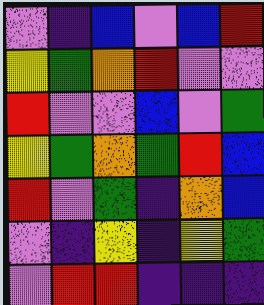[["violet", "indigo", "blue", "violet", "blue", "red"], ["yellow", "green", "orange", "red", "violet", "violet"], ["red", "violet", "violet", "blue", "violet", "green"], ["yellow", "green", "orange", "green", "red", "blue"], ["red", "violet", "green", "indigo", "orange", "blue"], ["violet", "indigo", "yellow", "indigo", "yellow", "green"], ["violet", "red", "red", "indigo", "indigo", "indigo"]]